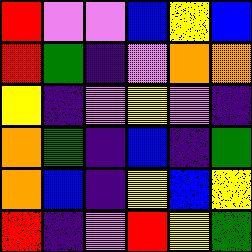[["red", "violet", "violet", "blue", "yellow", "blue"], ["red", "green", "indigo", "violet", "orange", "orange"], ["yellow", "indigo", "violet", "yellow", "violet", "indigo"], ["orange", "green", "indigo", "blue", "indigo", "green"], ["orange", "blue", "indigo", "yellow", "blue", "yellow"], ["red", "indigo", "violet", "red", "yellow", "green"]]